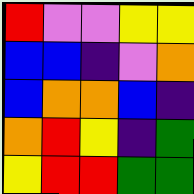[["red", "violet", "violet", "yellow", "yellow"], ["blue", "blue", "indigo", "violet", "orange"], ["blue", "orange", "orange", "blue", "indigo"], ["orange", "red", "yellow", "indigo", "green"], ["yellow", "red", "red", "green", "green"]]